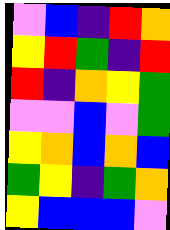[["violet", "blue", "indigo", "red", "orange"], ["yellow", "red", "green", "indigo", "red"], ["red", "indigo", "orange", "yellow", "green"], ["violet", "violet", "blue", "violet", "green"], ["yellow", "orange", "blue", "orange", "blue"], ["green", "yellow", "indigo", "green", "orange"], ["yellow", "blue", "blue", "blue", "violet"]]